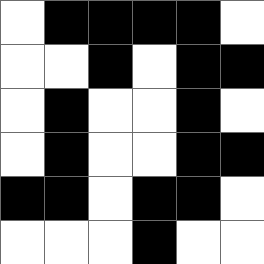[["white", "black", "black", "black", "black", "white"], ["white", "white", "black", "white", "black", "black"], ["white", "black", "white", "white", "black", "white"], ["white", "black", "white", "white", "black", "black"], ["black", "black", "white", "black", "black", "white"], ["white", "white", "white", "black", "white", "white"]]